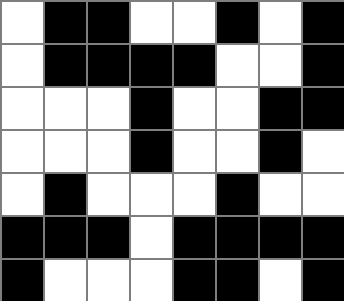[["white", "black", "black", "white", "white", "black", "white", "black"], ["white", "black", "black", "black", "black", "white", "white", "black"], ["white", "white", "white", "black", "white", "white", "black", "black"], ["white", "white", "white", "black", "white", "white", "black", "white"], ["white", "black", "white", "white", "white", "black", "white", "white"], ["black", "black", "black", "white", "black", "black", "black", "black"], ["black", "white", "white", "white", "black", "black", "white", "black"]]